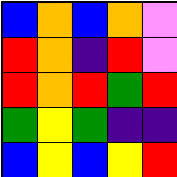[["blue", "orange", "blue", "orange", "violet"], ["red", "orange", "indigo", "red", "violet"], ["red", "orange", "red", "green", "red"], ["green", "yellow", "green", "indigo", "indigo"], ["blue", "yellow", "blue", "yellow", "red"]]